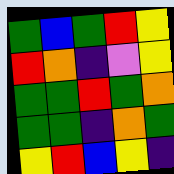[["green", "blue", "green", "red", "yellow"], ["red", "orange", "indigo", "violet", "yellow"], ["green", "green", "red", "green", "orange"], ["green", "green", "indigo", "orange", "green"], ["yellow", "red", "blue", "yellow", "indigo"]]